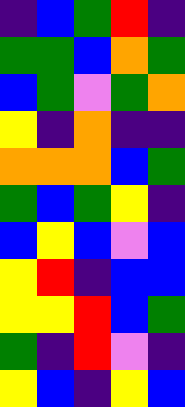[["indigo", "blue", "green", "red", "indigo"], ["green", "green", "blue", "orange", "green"], ["blue", "green", "violet", "green", "orange"], ["yellow", "indigo", "orange", "indigo", "indigo"], ["orange", "orange", "orange", "blue", "green"], ["green", "blue", "green", "yellow", "indigo"], ["blue", "yellow", "blue", "violet", "blue"], ["yellow", "red", "indigo", "blue", "blue"], ["yellow", "yellow", "red", "blue", "green"], ["green", "indigo", "red", "violet", "indigo"], ["yellow", "blue", "indigo", "yellow", "blue"]]